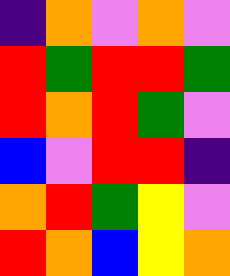[["indigo", "orange", "violet", "orange", "violet"], ["red", "green", "red", "red", "green"], ["red", "orange", "red", "green", "violet"], ["blue", "violet", "red", "red", "indigo"], ["orange", "red", "green", "yellow", "violet"], ["red", "orange", "blue", "yellow", "orange"]]